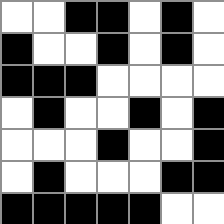[["white", "white", "black", "black", "white", "black", "white"], ["black", "white", "white", "black", "white", "black", "white"], ["black", "black", "black", "white", "white", "white", "white"], ["white", "black", "white", "white", "black", "white", "black"], ["white", "white", "white", "black", "white", "white", "black"], ["white", "black", "white", "white", "white", "black", "black"], ["black", "black", "black", "black", "black", "white", "white"]]